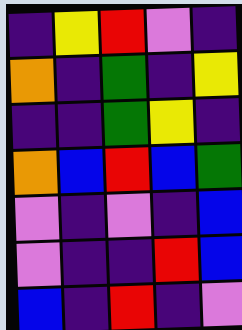[["indigo", "yellow", "red", "violet", "indigo"], ["orange", "indigo", "green", "indigo", "yellow"], ["indigo", "indigo", "green", "yellow", "indigo"], ["orange", "blue", "red", "blue", "green"], ["violet", "indigo", "violet", "indigo", "blue"], ["violet", "indigo", "indigo", "red", "blue"], ["blue", "indigo", "red", "indigo", "violet"]]